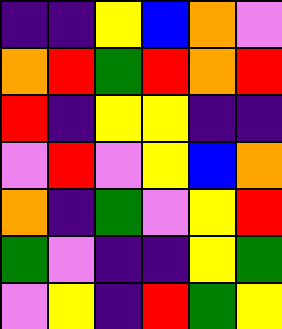[["indigo", "indigo", "yellow", "blue", "orange", "violet"], ["orange", "red", "green", "red", "orange", "red"], ["red", "indigo", "yellow", "yellow", "indigo", "indigo"], ["violet", "red", "violet", "yellow", "blue", "orange"], ["orange", "indigo", "green", "violet", "yellow", "red"], ["green", "violet", "indigo", "indigo", "yellow", "green"], ["violet", "yellow", "indigo", "red", "green", "yellow"]]